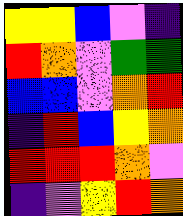[["yellow", "yellow", "blue", "violet", "indigo"], ["red", "orange", "violet", "green", "green"], ["blue", "blue", "violet", "orange", "red"], ["indigo", "red", "blue", "yellow", "orange"], ["red", "red", "red", "orange", "violet"], ["indigo", "violet", "yellow", "red", "orange"]]